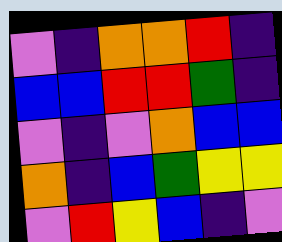[["violet", "indigo", "orange", "orange", "red", "indigo"], ["blue", "blue", "red", "red", "green", "indigo"], ["violet", "indigo", "violet", "orange", "blue", "blue"], ["orange", "indigo", "blue", "green", "yellow", "yellow"], ["violet", "red", "yellow", "blue", "indigo", "violet"]]